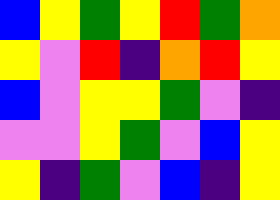[["blue", "yellow", "green", "yellow", "red", "green", "orange"], ["yellow", "violet", "red", "indigo", "orange", "red", "yellow"], ["blue", "violet", "yellow", "yellow", "green", "violet", "indigo"], ["violet", "violet", "yellow", "green", "violet", "blue", "yellow"], ["yellow", "indigo", "green", "violet", "blue", "indigo", "yellow"]]